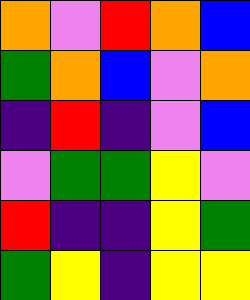[["orange", "violet", "red", "orange", "blue"], ["green", "orange", "blue", "violet", "orange"], ["indigo", "red", "indigo", "violet", "blue"], ["violet", "green", "green", "yellow", "violet"], ["red", "indigo", "indigo", "yellow", "green"], ["green", "yellow", "indigo", "yellow", "yellow"]]